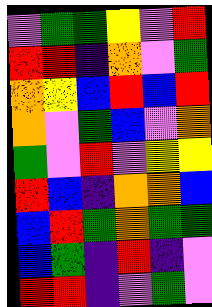[["violet", "green", "green", "yellow", "violet", "red"], ["red", "red", "indigo", "orange", "violet", "green"], ["orange", "yellow", "blue", "red", "blue", "red"], ["orange", "violet", "green", "blue", "violet", "orange"], ["green", "violet", "red", "violet", "yellow", "yellow"], ["red", "blue", "indigo", "orange", "orange", "blue"], ["blue", "red", "green", "orange", "green", "green"], ["blue", "green", "indigo", "red", "indigo", "violet"], ["red", "red", "indigo", "violet", "green", "violet"]]